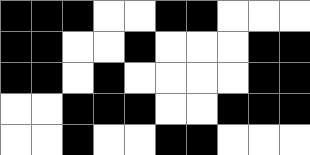[["black", "black", "black", "white", "white", "black", "black", "white", "white", "white"], ["black", "black", "white", "white", "black", "white", "white", "white", "black", "black"], ["black", "black", "white", "black", "white", "white", "white", "white", "black", "black"], ["white", "white", "black", "black", "black", "white", "white", "black", "black", "black"], ["white", "white", "black", "white", "white", "black", "black", "white", "white", "white"]]